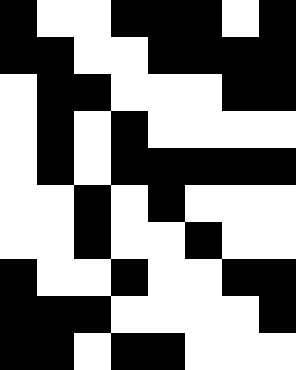[["black", "white", "white", "black", "black", "black", "white", "black"], ["black", "black", "white", "white", "black", "black", "black", "black"], ["white", "black", "black", "white", "white", "white", "black", "black"], ["white", "black", "white", "black", "white", "white", "white", "white"], ["white", "black", "white", "black", "black", "black", "black", "black"], ["white", "white", "black", "white", "black", "white", "white", "white"], ["white", "white", "black", "white", "white", "black", "white", "white"], ["black", "white", "white", "black", "white", "white", "black", "black"], ["black", "black", "black", "white", "white", "white", "white", "black"], ["black", "black", "white", "black", "black", "white", "white", "white"]]